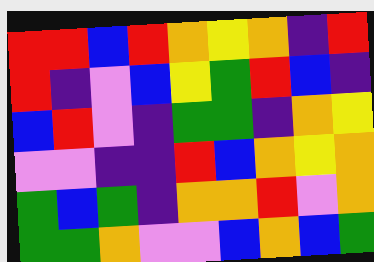[["red", "red", "blue", "red", "orange", "yellow", "orange", "indigo", "red"], ["red", "indigo", "violet", "blue", "yellow", "green", "red", "blue", "indigo"], ["blue", "red", "violet", "indigo", "green", "green", "indigo", "orange", "yellow"], ["violet", "violet", "indigo", "indigo", "red", "blue", "orange", "yellow", "orange"], ["green", "blue", "green", "indigo", "orange", "orange", "red", "violet", "orange"], ["green", "green", "orange", "violet", "violet", "blue", "orange", "blue", "green"]]